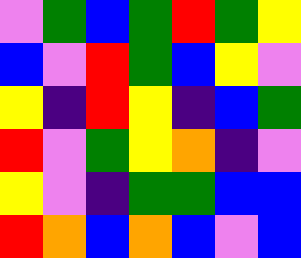[["violet", "green", "blue", "green", "red", "green", "yellow"], ["blue", "violet", "red", "green", "blue", "yellow", "violet"], ["yellow", "indigo", "red", "yellow", "indigo", "blue", "green"], ["red", "violet", "green", "yellow", "orange", "indigo", "violet"], ["yellow", "violet", "indigo", "green", "green", "blue", "blue"], ["red", "orange", "blue", "orange", "blue", "violet", "blue"]]